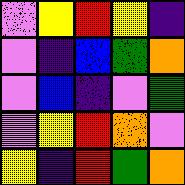[["violet", "yellow", "red", "yellow", "indigo"], ["violet", "indigo", "blue", "green", "orange"], ["violet", "blue", "indigo", "violet", "green"], ["violet", "yellow", "red", "orange", "violet"], ["yellow", "indigo", "red", "green", "orange"]]